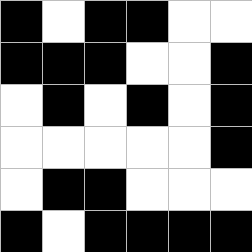[["black", "white", "black", "black", "white", "white"], ["black", "black", "black", "white", "white", "black"], ["white", "black", "white", "black", "white", "black"], ["white", "white", "white", "white", "white", "black"], ["white", "black", "black", "white", "white", "white"], ["black", "white", "black", "black", "black", "black"]]